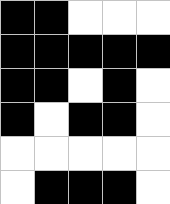[["black", "black", "white", "white", "white"], ["black", "black", "black", "black", "black"], ["black", "black", "white", "black", "white"], ["black", "white", "black", "black", "white"], ["white", "white", "white", "white", "white"], ["white", "black", "black", "black", "white"]]